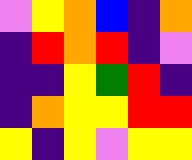[["violet", "yellow", "orange", "blue", "indigo", "orange"], ["indigo", "red", "orange", "red", "indigo", "violet"], ["indigo", "indigo", "yellow", "green", "red", "indigo"], ["indigo", "orange", "yellow", "yellow", "red", "red"], ["yellow", "indigo", "yellow", "violet", "yellow", "yellow"]]